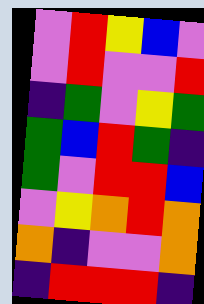[["violet", "red", "yellow", "blue", "violet"], ["violet", "red", "violet", "violet", "red"], ["indigo", "green", "violet", "yellow", "green"], ["green", "blue", "red", "green", "indigo"], ["green", "violet", "red", "red", "blue"], ["violet", "yellow", "orange", "red", "orange"], ["orange", "indigo", "violet", "violet", "orange"], ["indigo", "red", "red", "red", "indigo"]]